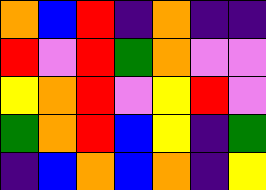[["orange", "blue", "red", "indigo", "orange", "indigo", "indigo"], ["red", "violet", "red", "green", "orange", "violet", "violet"], ["yellow", "orange", "red", "violet", "yellow", "red", "violet"], ["green", "orange", "red", "blue", "yellow", "indigo", "green"], ["indigo", "blue", "orange", "blue", "orange", "indigo", "yellow"]]